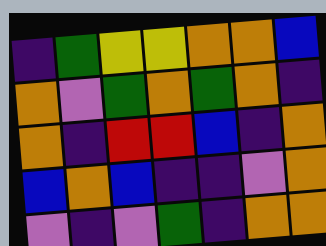[["indigo", "green", "yellow", "yellow", "orange", "orange", "blue"], ["orange", "violet", "green", "orange", "green", "orange", "indigo"], ["orange", "indigo", "red", "red", "blue", "indigo", "orange"], ["blue", "orange", "blue", "indigo", "indigo", "violet", "orange"], ["violet", "indigo", "violet", "green", "indigo", "orange", "orange"]]